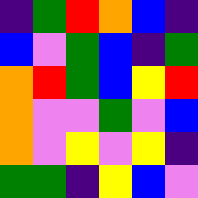[["indigo", "green", "red", "orange", "blue", "indigo"], ["blue", "violet", "green", "blue", "indigo", "green"], ["orange", "red", "green", "blue", "yellow", "red"], ["orange", "violet", "violet", "green", "violet", "blue"], ["orange", "violet", "yellow", "violet", "yellow", "indigo"], ["green", "green", "indigo", "yellow", "blue", "violet"]]